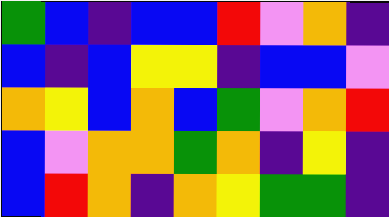[["green", "blue", "indigo", "blue", "blue", "red", "violet", "orange", "indigo"], ["blue", "indigo", "blue", "yellow", "yellow", "indigo", "blue", "blue", "violet"], ["orange", "yellow", "blue", "orange", "blue", "green", "violet", "orange", "red"], ["blue", "violet", "orange", "orange", "green", "orange", "indigo", "yellow", "indigo"], ["blue", "red", "orange", "indigo", "orange", "yellow", "green", "green", "indigo"]]